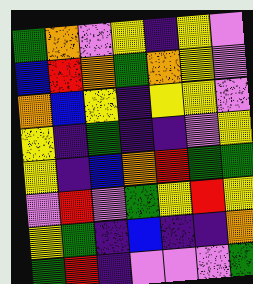[["green", "orange", "violet", "yellow", "indigo", "yellow", "violet"], ["blue", "red", "orange", "green", "orange", "yellow", "violet"], ["orange", "blue", "yellow", "indigo", "yellow", "yellow", "violet"], ["yellow", "indigo", "green", "indigo", "indigo", "violet", "yellow"], ["yellow", "indigo", "blue", "orange", "red", "green", "green"], ["violet", "red", "violet", "green", "yellow", "red", "yellow"], ["yellow", "green", "indigo", "blue", "indigo", "indigo", "orange"], ["green", "red", "indigo", "violet", "violet", "violet", "green"]]